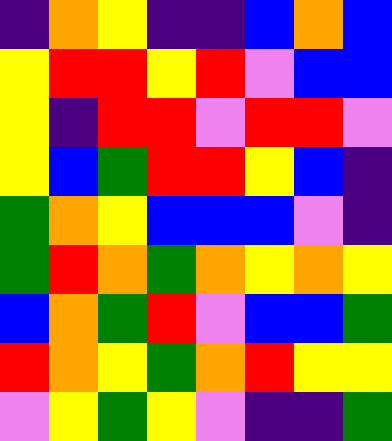[["indigo", "orange", "yellow", "indigo", "indigo", "blue", "orange", "blue"], ["yellow", "red", "red", "yellow", "red", "violet", "blue", "blue"], ["yellow", "indigo", "red", "red", "violet", "red", "red", "violet"], ["yellow", "blue", "green", "red", "red", "yellow", "blue", "indigo"], ["green", "orange", "yellow", "blue", "blue", "blue", "violet", "indigo"], ["green", "red", "orange", "green", "orange", "yellow", "orange", "yellow"], ["blue", "orange", "green", "red", "violet", "blue", "blue", "green"], ["red", "orange", "yellow", "green", "orange", "red", "yellow", "yellow"], ["violet", "yellow", "green", "yellow", "violet", "indigo", "indigo", "green"]]